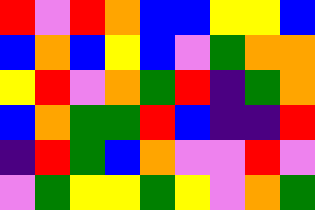[["red", "violet", "red", "orange", "blue", "blue", "yellow", "yellow", "blue"], ["blue", "orange", "blue", "yellow", "blue", "violet", "green", "orange", "orange"], ["yellow", "red", "violet", "orange", "green", "red", "indigo", "green", "orange"], ["blue", "orange", "green", "green", "red", "blue", "indigo", "indigo", "red"], ["indigo", "red", "green", "blue", "orange", "violet", "violet", "red", "violet"], ["violet", "green", "yellow", "yellow", "green", "yellow", "violet", "orange", "green"]]